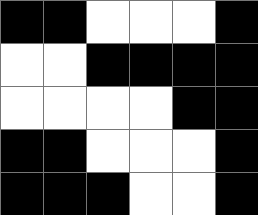[["black", "black", "white", "white", "white", "black"], ["white", "white", "black", "black", "black", "black"], ["white", "white", "white", "white", "black", "black"], ["black", "black", "white", "white", "white", "black"], ["black", "black", "black", "white", "white", "black"]]